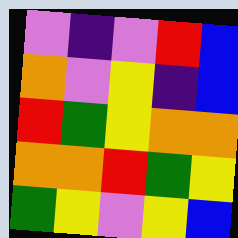[["violet", "indigo", "violet", "red", "blue"], ["orange", "violet", "yellow", "indigo", "blue"], ["red", "green", "yellow", "orange", "orange"], ["orange", "orange", "red", "green", "yellow"], ["green", "yellow", "violet", "yellow", "blue"]]